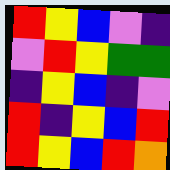[["red", "yellow", "blue", "violet", "indigo"], ["violet", "red", "yellow", "green", "green"], ["indigo", "yellow", "blue", "indigo", "violet"], ["red", "indigo", "yellow", "blue", "red"], ["red", "yellow", "blue", "red", "orange"]]